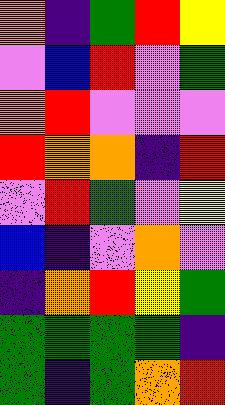[["orange", "indigo", "green", "red", "yellow"], ["violet", "blue", "red", "violet", "green"], ["orange", "red", "violet", "violet", "violet"], ["red", "orange", "orange", "indigo", "red"], ["violet", "red", "green", "violet", "yellow"], ["blue", "indigo", "violet", "orange", "violet"], ["indigo", "orange", "red", "yellow", "green"], ["green", "green", "green", "green", "indigo"], ["green", "indigo", "green", "orange", "red"]]